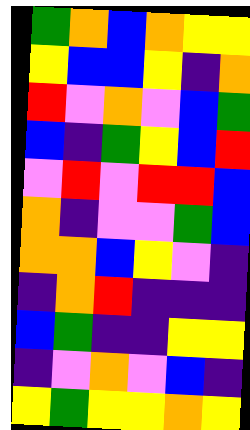[["green", "orange", "blue", "orange", "yellow", "yellow"], ["yellow", "blue", "blue", "yellow", "indigo", "orange"], ["red", "violet", "orange", "violet", "blue", "green"], ["blue", "indigo", "green", "yellow", "blue", "red"], ["violet", "red", "violet", "red", "red", "blue"], ["orange", "indigo", "violet", "violet", "green", "blue"], ["orange", "orange", "blue", "yellow", "violet", "indigo"], ["indigo", "orange", "red", "indigo", "indigo", "indigo"], ["blue", "green", "indigo", "indigo", "yellow", "yellow"], ["indigo", "violet", "orange", "violet", "blue", "indigo"], ["yellow", "green", "yellow", "yellow", "orange", "yellow"]]